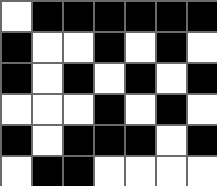[["white", "black", "black", "black", "black", "black", "black"], ["black", "white", "white", "black", "white", "black", "white"], ["black", "white", "black", "white", "black", "white", "black"], ["white", "white", "white", "black", "white", "black", "white"], ["black", "white", "black", "black", "black", "white", "black"], ["white", "black", "black", "white", "white", "white", "white"]]